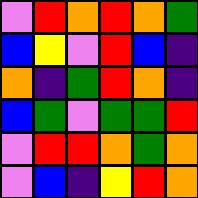[["violet", "red", "orange", "red", "orange", "green"], ["blue", "yellow", "violet", "red", "blue", "indigo"], ["orange", "indigo", "green", "red", "orange", "indigo"], ["blue", "green", "violet", "green", "green", "red"], ["violet", "red", "red", "orange", "green", "orange"], ["violet", "blue", "indigo", "yellow", "red", "orange"]]